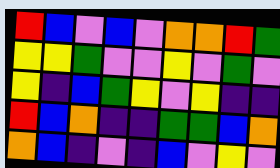[["red", "blue", "violet", "blue", "violet", "orange", "orange", "red", "green"], ["yellow", "yellow", "green", "violet", "violet", "yellow", "violet", "green", "violet"], ["yellow", "indigo", "blue", "green", "yellow", "violet", "yellow", "indigo", "indigo"], ["red", "blue", "orange", "indigo", "indigo", "green", "green", "blue", "orange"], ["orange", "blue", "indigo", "violet", "indigo", "blue", "violet", "yellow", "violet"]]